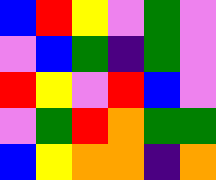[["blue", "red", "yellow", "violet", "green", "violet"], ["violet", "blue", "green", "indigo", "green", "violet"], ["red", "yellow", "violet", "red", "blue", "violet"], ["violet", "green", "red", "orange", "green", "green"], ["blue", "yellow", "orange", "orange", "indigo", "orange"]]